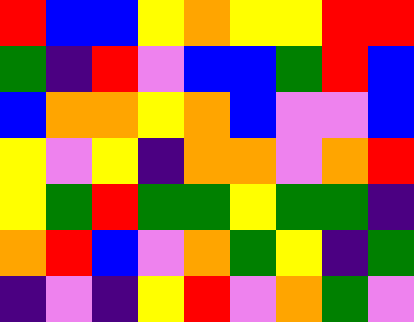[["red", "blue", "blue", "yellow", "orange", "yellow", "yellow", "red", "red"], ["green", "indigo", "red", "violet", "blue", "blue", "green", "red", "blue"], ["blue", "orange", "orange", "yellow", "orange", "blue", "violet", "violet", "blue"], ["yellow", "violet", "yellow", "indigo", "orange", "orange", "violet", "orange", "red"], ["yellow", "green", "red", "green", "green", "yellow", "green", "green", "indigo"], ["orange", "red", "blue", "violet", "orange", "green", "yellow", "indigo", "green"], ["indigo", "violet", "indigo", "yellow", "red", "violet", "orange", "green", "violet"]]